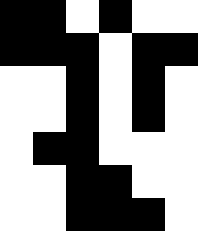[["black", "black", "white", "black", "white", "white"], ["black", "black", "black", "white", "black", "black"], ["white", "white", "black", "white", "black", "white"], ["white", "white", "black", "white", "black", "white"], ["white", "black", "black", "white", "white", "white"], ["white", "white", "black", "black", "white", "white"], ["white", "white", "black", "black", "black", "white"]]